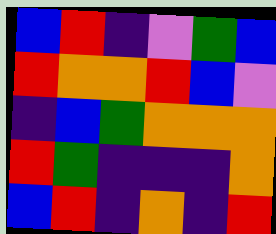[["blue", "red", "indigo", "violet", "green", "blue"], ["red", "orange", "orange", "red", "blue", "violet"], ["indigo", "blue", "green", "orange", "orange", "orange"], ["red", "green", "indigo", "indigo", "indigo", "orange"], ["blue", "red", "indigo", "orange", "indigo", "red"]]